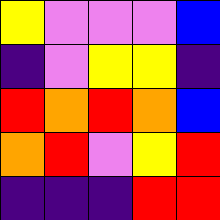[["yellow", "violet", "violet", "violet", "blue"], ["indigo", "violet", "yellow", "yellow", "indigo"], ["red", "orange", "red", "orange", "blue"], ["orange", "red", "violet", "yellow", "red"], ["indigo", "indigo", "indigo", "red", "red"]]